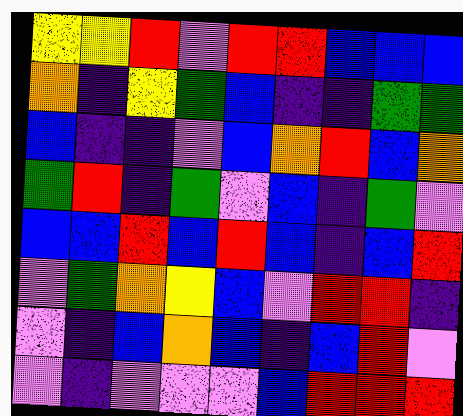[["yellow", "yellow", "red", "violet", "red", "red", "blue", "blue", "blue"], ["orange", "indigo", "yellow", "green", "blue", "indigo", "indigo", "green", "green"], ["blue", "indigo", "indigo", "violet", "blue", "orange", "red", "blue", "orange"], ["green", "red", "indigo", "green", "violet", "blue", "indigo", "green", "violet"], ["blue", "blue", "red", "blue", "red", "blue", "indigo", "blue", "red"], ["violet", "green", "orange", "yellow", "blue", "violet", "red", "red", "indigo"], ["violet", "indigo", "blue", "orange", "blue", "indigo", "blue", "red", "violet"], ["violet", "indigo", "violet", "violet", "violet", "blue", "red", "red", "red"]]